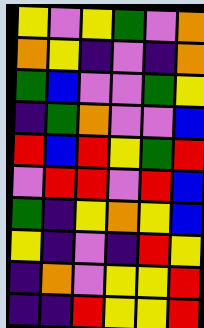[["yellow", "violet", "yellow", "green", "violet", "orange"], ["orange", "yellow", "indigo", "violet", "indigo", "orange"], ["green", "blue", "violet", "violet", "green", "yellow"], ["indigo", "green", "orange", "violet", "violet", "blue"], ["red", "blue", "red", "yellow", "green", "red"], ["violet", "red", "red", "violet", "red", "blue"], ["green", "indigo", "yellow", "orange", "yellow", "blue"], ["yellow", "indigo", "violet", "indigo", "red", "yellow"], ["indigo", "orange", "violet", "yellow", "yellow", "red"], ["indigo", "indigo", "red", "yellow", "yellow", "red"]]